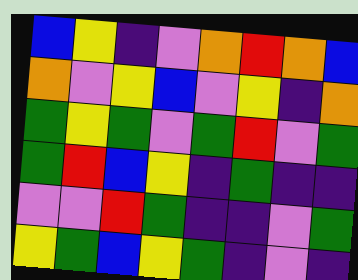[["blue", "yellow", "indigo", "violet", "orange", "red", "orange", "blue"], ["orange", "violet", "yellow", "blue", "violet", "yellow", "indigo", "orange"], ["green", "yellow", "green", "violet", "green", "red", "violet", "green"], ["green", "red", "blue", "yellow", "indigo", "green", "indigo", "indigo"], ["violet", "violet", "red", "green", "indigo", "indigo", "violet", "green"], ["yellow", "green", "blue", "yellow", "green", "indigo", "violet", "indigo"]]